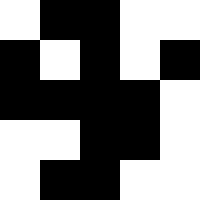[["white", "black", "black", "white", "white"], ["black", "white", "black", "white", "black"], ["black", "black", "black", "black", "white"], ["white", "white", "black", "black", "white"], ["white", "black", "black", "white", "white"]]